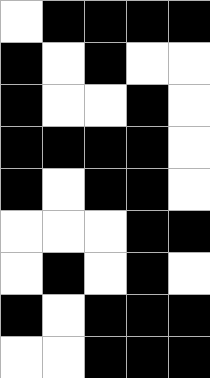[["white", "black", "black", "black", "black"], ["black", "white", "black", "white", "white"], ["black", "white", "white", "black", "white"], ["black", "black", "black", "black", "white"], ["black", "white", "black", "black", "white"], ["white", "white", "white", "black", "black"], ["white", "black", "white", "black", "white"], ["black", "white", "black", "black", "black"], ["white", "white", "black", "black", "black"]]